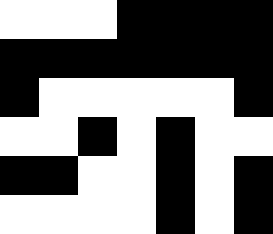[["white", "white", "white", "black", "black", "black", "black"], ["black", "black", "black", "black", "black", "black", "black"], ["black", "white", "white", "white", "white", "white", "black"], ["white", "white", "black", "white", "black", "white", "white"], ["black", "black", "white", "white", "black", "white", "black"], ["white", "white", "white", "white", "black", "white", "black"]]